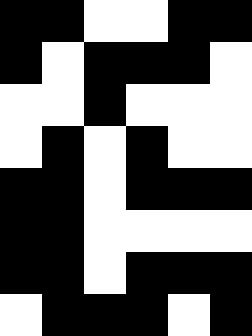[["black", "black", "white", "white", "black", "black"], ["black", "white", "black", "black", "black", "white"], ["white", "white", "black", "white", "white", "white"], ["white", "black", "white", "black", "white", "white"], ["black", "black", "white", "black", "black", "black"], ["black", "black", "white", "white", "white", "white"], ["black", "black", "white", "black", "black", "black"], ["white", "black", "black", "black", "white", "black"]]